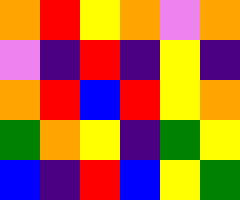[["orange", "red", "yellow", "orange", "violet", "orange"], ["violet", "indigo", "red", "indigo", "yellow", "indigo"], ["orange", "red", "blue", "red", "yellow", "orange"], ["green", "orange", "yellow", "indigo", "green", "yellow"], ["blue", "indigo", "red", "blue", "yellow", "green"]]